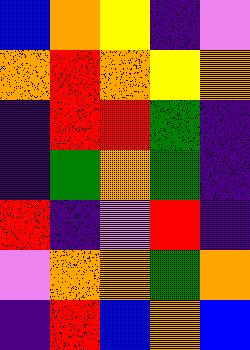[["blue", "orange", "yellow", "indigo", "violet"], ["orange", "red", "orange", "yellow", "orange"], ["indigo", "red", "red", "green", "indigo"], ["indigo", "green", "orange", "green", "indigo"], ["red", "indigo", "violet", "red", "indigo"], ["violet", "orange", "orange", "green", "orange"], ["indigo", "red", "blue", "orange", "blue"]]